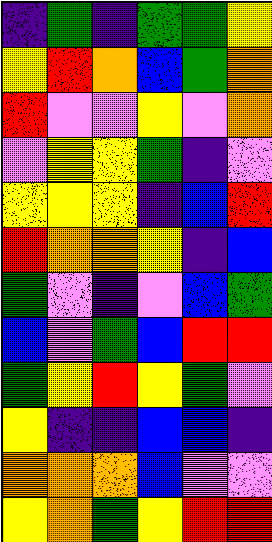[["indigo", "green", "indigo", "green", "green", "yellow"], ["yellow", "red", "orange", "blue", "green", "orange"], ["red", "violet", "violet", "yellow", "violet", "orange"], ["violet", "yellow", "yellow", "green", "indigo", "violet"], ["yellow", "yellow", "yellow", "indigo", "blue", "red"], ["red", "orange", "orange", "yellow", "indigo", "blue"], ["green", "violet", "indigo", "violet", "blue", "green"], ["blue", "violet", "green", "blue", "red", "red"], ["green", "yellow", "red", "yellow", "green", "violet"], ["yellow", "indigo", "indigo", "blue", "blue", "indigo"], ["orange", "orange", "orange", "blue", "violet", "violet"], ["yellow", "orange", "green", "yellow", "red", "red"]]